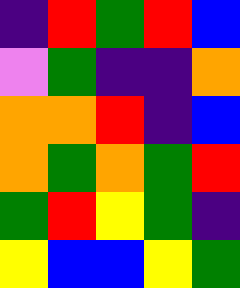[["indigo", "red", "green", "red", "blue"], ["violet", "green", "indigo", "indigo", "orange"], ["orange", "orange", "red", "indigo", "blue"], ["orange", "green", "orange", "green", "red"], ["green", "red", "yellow", "green", "indigo"], ["yellow", "blue", "blue", "yellow", "green"]]